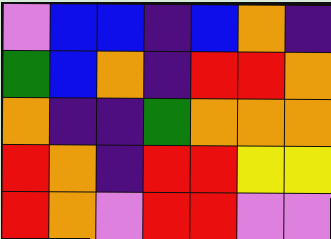[["violet", "blue", "blue", "indigo", "blue", "orange", "indigo"], ["green", "blue", "orange", "indigo", "red", "red", "orange"], ["orange", "indigo", "indigo", "green", "orange", "orange", "orange"], ["red", "orange", "indigo", "red", "red", "yellow", "yellow"], ["red", "orange", "violet", "red", "red", "violet", "violet"]]